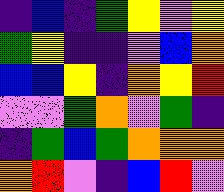[["indigo", "blue", "indigo", "green", "yellow", "violet", "yellow"], ["green", "yellow", "indigo", "indigo", "violet", "blue", "orange"], ["blue", "blue", "yellow", "indigo", "orange", "yellow", "red"], ["violet", "violet", "green", "orange", "violet", "green", "indigo"], ["indigo", "green", "blue", "green", "orange", "orange", "orange"], ["orange", "red", "violet", "indigo", "blue", "red", "violet"]]